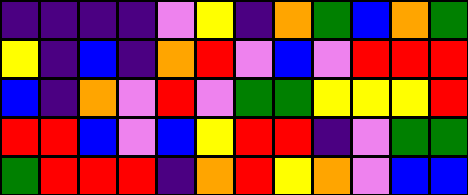[["indigo", "indigo", "indigo", "indigo", "violet", "yellow", "indigo", "orange", "green", "blue", "orange", "green"], ["yellow", "indigo", "blue", "indigo", "orange", "red", "violet", "blue", "violet", "red", "red", "red"], ["blue", "indigo", "orange", "violet", "red", "violet", "green", "green", "yellow", "yellow", "yellow", "red"], ["red", "red", "blue", "violet", "blue", "yellow", "red", "red", "indigo", "violet", "green", "green"], ["green", "red", "red", "red", "indigo", "orange", "red", "yellow", "orange", "violet", "blue", "blue"]]